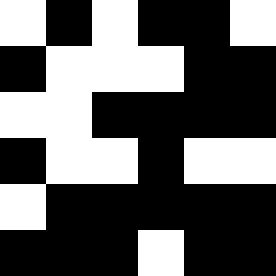[["white", "black", "white", "black", "black", "white"], ["black", "white", "white", "white", "black", "black"], ["white", "white", "black", "black", "black", "black"], ["black", "white", "white", "black", "white", "white"], ["white", "black", "black", "black", "black", "black"], ["black", "black", "black", "white", "black", "black"]]